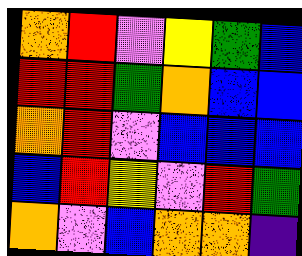[["orange", "red", "violet", "yellow", "green", "blue"], ["red", "red", "green", "orange", "blue", "blue"], ["orange", "red", "violet", "blue", "blue", "blue"], ["blue", "red", "yellow", "violet", "red", "green"], ["orange", "violet", "blue", "orange", "orange", "indigo"]]